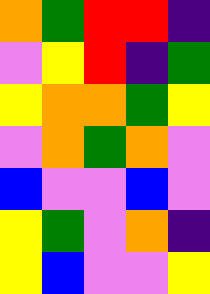[["orange", "green", "red", "red", "indigo"], ["violet", "yellow", "red", "indigo", "green"], ["yellow", "orange", "orange", "green", "yellow"], ["violet", "orange", "green", "orange", "violet"], ["blue", "violet", "violet", "blue", "violet"], ["yellow", "green", "violet", "orange", "indigo"], ["yellow", "blue", "violet", "violet", "yellow"]]